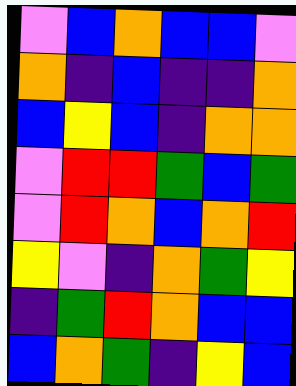[["violet", "blue", "orange", "blue", "blue", "violet"], ["orange", "indigo", "blue", "indigo", "indigo", "orange"], ["blue", "yellow", "blue", "indigo", "orange", "orange"], ["violet", "red", "red", "green", "blue", "green"], ["violet", "red", "orange", "blue", "orange", "red"], ["yellow", "violet", "indigo", "orange", "green", "yellow"], ["indigo", "green", "red", "orange", "blue", "blue"], ["blue", "orange", "green", "indigo", "yellow", "blue"]]